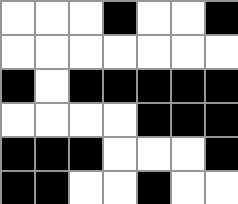[["white", "white", "white", "black", "white", "white", "black"], ["white", "white", "white", "white", "white", "white", "white"], ["black", "white", "black", "black", "black", "black", "black"], ["white", "white", "white", "white", "black", "black", "black"], ["black", "black", "black", "white", "white", "white", "black"], ["black", "black", "white", "white", "black", "white", "white"]]